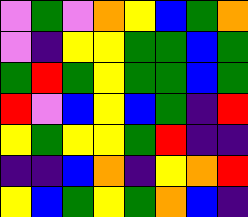[["violet", "green", "violet", "orange", "yellow", "blue", "green", "orange"], ["violet", "indigo", "yellow", "yellow", "green", "green", "blue", "green"], ["green", "red", "green", "yellow", "green", "green", "blue", "green"], ["red", "violet", "blue", "yellow", "blue", "green", "indigo", "red"], ["yellow", "green", "yellow", "yellow", "green", "red", "indigo", "indigo"], ["indigo", "indigo", "blue", "orange", "indigo", "yellow", "orange", "red"], ["yellow", "blue", "green", "yellow", "green", "orange", "blue", "indigo"]]